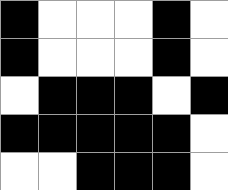[["black", "white", "white", "white", "black", "white"], ["black", "white", "white", "white", "black", "white"], ["white", "black", "black", "black", "white", "black"], ["black", "black", "black", "black", "black", "white"], ["white", "white", "black", "black", "black", "white"]]